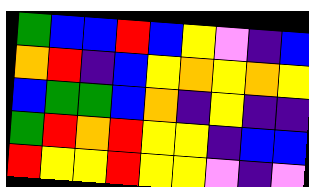[["green", "blue", "blue", "red", "blue", "yellow", "violet", "indigo", "blue"], ["orange", "red", "indigo", "blue", "yellow", "orange", "yellow", "orange", "yellow"], ["blue", "green", "green", "blue", "orange", "indigo", "yellow", "indigo", "indigo"], ["green", "red", "orange", "red", "yellow", "yellow", "indigo", "blue", "blue"], ["red", "yellow", "yellow", "red", "yellow", "yellow", "violet", "indigo", "violet"]]